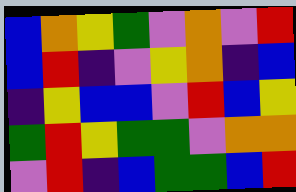[["blue", "orange", "yellow", "green", "violet", "orange", "violet", "red"], ["blue", "red", "indigo", "violet", "yellow", "orange", "indigo", "blue"], ["indigo", "yellow", "blue", "blue", "violet", "red", "blue", "yellow"], ["green", "red", "yellow", "green", "green", "violet", "orange", "orange"], ["violet", "red", "indigo", "blue", "green", "green", "blue", "red"]]